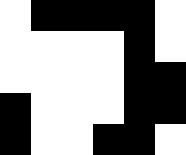[["white", "black", "black", "black", "black", "white"], ["white", "white", "white", "white", "black", "white"], ["white", "white", "white", "white", "black", "black"], ["black", "white", "white", "white", "black", "black"], ["black", "white", "white", "black", "black", "white"]]